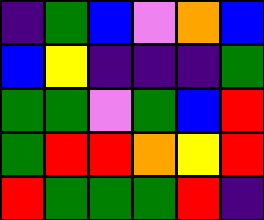[["indigo", "green", "blue", "violet", "orange", "blue"], ["blue", "yellow", "indigo", "indigo", "indigo", "green"], ["green", "green", "violet", "green", "blue", "red"], ["green", "red", "red", "orange", "yellow", "red"], ["red", "green", "green", "green", "red", "indigo"]]